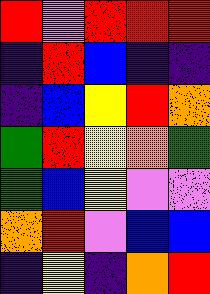[["red", "violet", "red", "red", "red"], ["indigo", "red", "blue", "indigo", "indigo"], ["indigo", "blue", "yellow", "red", "orange"], ["green", "red", "yellow", "orange", "green"], ["green", "blue", "yellow", "violet", "violet"], ["orange", "red", "violet", "blue", "blue"], ["indigo", "yellow", "indigo", "orange", "red"]]